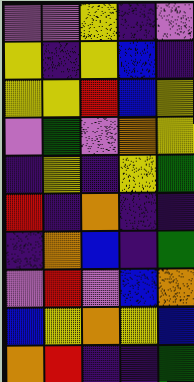[["violet", "violet", "yellow", "indigo", "violet"], ["yellow", "indigo", "yellow", "blue", "indigo"], ["yellow", "yellow", "red", "blue", "yellow"], ["violet", "green", "violet", "orange", "yellow"], ["indigo", "yellow", "indigo", "yellow", "green"], ["red", "indigo", "orange", "indigo", "indigo"], ["indigo", "orange", "blue", "indigo", "green"], ["violet", "red", "violet", "blue", "orange"], ["blue", "yellow", "orange", "yellow", "blue"], ["orange", "red", "indigo", "indigo", "green"]]